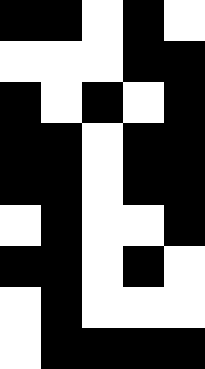[["black", "black", "white", "black", "white"], ["white", "white", "white", "black", "black"], ["black", "white", "black", "white", "black"], ["black", "black", "white", "black", "black"], ["black", "black", "white", "black", "black"], ["white", "black", "white", "white", "black"], ["black", "black", "white", "black", "white"], ["white", "black", "white", "white", "white"], ["white", "black", "black", "black", "black"]]